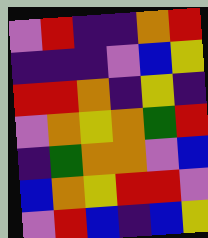[["violet", "red", "indigo", "indigo", "orange", "red"], ["indigo", "indigo", "indigo", "violet", "blue", "yellow"], ["red", "red", "orange", "indigo", "yellow", "indigo"], ["violet", "orange", "yellow", "orange", "green", "red"], ["indigo", "green", "orange", "orange", "violet", "blue"], ["blue", "orange", "yellow", "red", "red", "violet"], ["violet", "red", "blue", "indigo", "blue", "yellow"]]